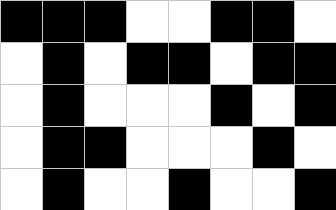[["black", "black", "black", "white", "white", "black", "black", "white"], ["white", "black", "white", "black", "black", "white", "black", "black"], ["white", "black", "white", "white", "white", "black", "white", "black"], ["white", "black", "black", "white", "white", "white", "black", "white"], ["white", "black", "white", "white", "black", "white", "white", "black"]]